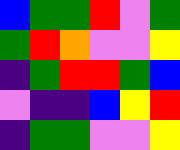[["blue", "green", "green", "red", "violet", "green"], ["green", "red", "orange", "violet", "violet", "yellow"], ["indigo", "green", "red", "red", "green", "blue"], ["violet", "indigo", "indigo", "blue", "yellow", "red"], ["indigo", "green", "green", "violet", "violet", "yellow"]]